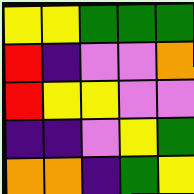[["yellow", "yellow", "green", "green", "green"], ["red", "indigo", "violet", "violet", "orange"], ["red", "yellow", "yellow", "violet", "violet"], ["indigo", "indigo", "violet", "yellow", "green"], ["orange", "orange", "indigo", "green", "yellow"]]